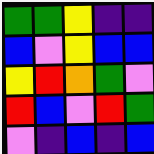[["green", "green", "yellow", "indigo", "indigo"], ["blue", "violet", "yellow", "blue", "blue"], ["yellow", "red", "orange", "green", "violet"], ["red", "blue", "violet", "red", "green"], ["violet", "indigo", "blue", "indigo", "blue"]]